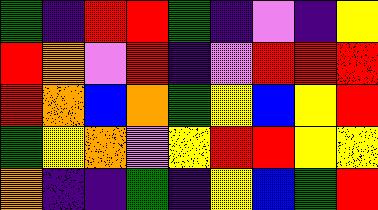[["green", "indigo", "red", "red", "green", "indigo", "violet", "indigo", "yellow"], ["red", "orange", "violet", "red", "indigo", "violet", "red", "red", "red"], ["red", "orange", "blue", "orange", "green", "yellow", "blue", "yellow", "red"], ["green", "yellow", "orange", "violet", "yellow", "red", "red", "yellow", "yellow"], ["orange", "indigo", "indigo", "green", "indigo", "yellow", "blue", "green", "red"]]